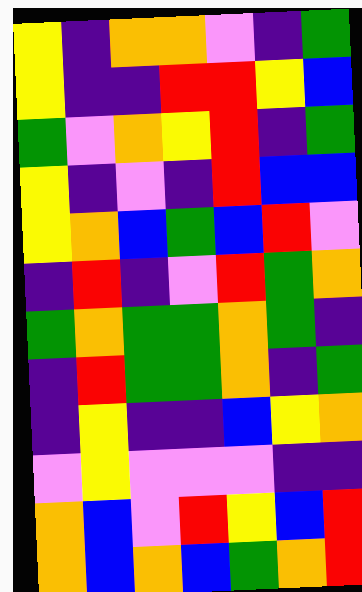[["yellow", "indigo", "orange", "orange", "violet", "indigo", "green"], ["yellow", "indigo", "indigo", "red", "red", "yellow", "blue"], ["green", "violet", "orange", "yellow", "red", "indigo", "green"], ["yellow", "indigo", "violet", "indigo", "red", "blue", "blue"], ["yellow", "orange", "blue", "green", "blue", "red", "violet"], ["indigo", "red", "indigo", "violet", "red", "green", "orange"], ["green", "orange", "green", "green", "orange", "green", "indigo"], ["indigo", "red", "green", "green", "orange", "indigo", "green"], ["indigo", "yellow", "indigo", "indigo", "blue", "yellow", "orange"], ["violet", "yellow", "violet", "violet", "violet", "indigo", "indigo"], ["orange", "blue", "violet", "red", "yellow", "blue", "red"], ["orange", "blue", "orange", "blue", "green", "orange", "red"]]